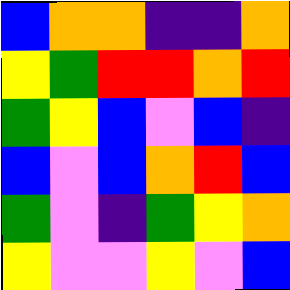[["blue", "orange", "orange", "indigo", "indigo", "orange"], ["yellow", "green", "red", "red", "orange", "red"], ["green", "yellow", "blue", "violet", "blue", "indigo"], ["blue", "violet", "blue", "orange", "red", "blue"], ["green", "violet", "indigo", "green", "yellow", "orange"], ["yellow", "violet", "violet", "yellow", "violet", "blue"]]